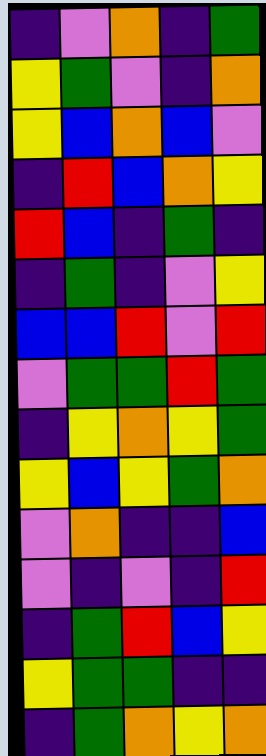[["indigo", "violet", "orange", "indigo", "green"], ["yellow", "green", "violet", "indigo", "orange"], ["yellow", "blue", "orange", "blue", "violet"], ["indigo", "red", "blue", "orange", "yellow"], ["red", "blue", "indigo", "green", "indigo"], ["indigo", "green", "indigo", "violet", "yellow"], ["blue", "blue", "red", "violet", "red"], ["violet", "green", "green", "red", "green"], ["indigo", "yellow", "orange", "yellow", "green"], ["yellow", "blue", "yellow", "green", "orange"], ["violet", "orange", "indigo", "indigo", "blue"], ["violet", "indigo", "violet", "indigo", "red"], ["indigo", "green", "red", "blue", "yellow"], ["yellow", "green", "green", "indigo", "indigo"], ["indigo", "green", "orange", "yellow", "orange"]]